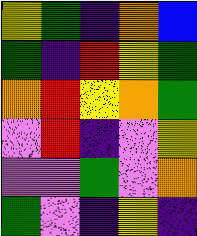[["yellow", "green", "indigo", "orange", "blue"], ["green", "indigo", "red", "yellow", "green"], ["orange", "red", "yellow", "orange", "green"], ["violet", "red", "indigo", "violet", "yellow"], ["violet", "violet", "green", "violet", "orange"], ["green", "violet", "indigo", "yellow", "indigo"]]